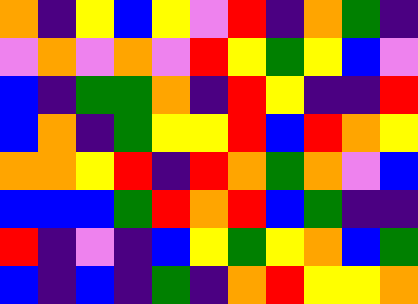[["orange", "indigo", "yellow", "blue", "yellow", "violet", "red", "indigo", "orange", "green", "indigo"], ["violet", "orange", "violet", "orange", "violet", "red", "yellow", "green", "yellow", "blue", "violet"], ["blue", "indigo", "green", "green", "orange", "indigo", "red", "yellow", "indigo", "indigo", "red"], ["blue", "orange", "indigo", "green", "yellow", "yellow", "red", "blue", "red", "orange", "yellow"], ["orange", "orange", "yellow", "red", "indigo", "red", "orange", "green", "orange", "violet", "blue"], ["blue", "blue", "blue", "green", "red", "orange", "red", "blue", "green", "indigo", "indigo"], ["red", "indigo", "violet", "indigo", "blue", "yellow", "green", "yellow", "orange", "blue", "green"], ["blue", "indigo", "blue", "indigo", "green", "indigo", "orange", "red", "yellow", "yellow", "orange"]]